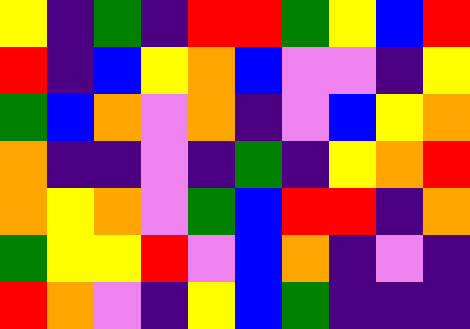[["yellow", "indigo", "green", "indigo", "red", "red", "green", "yellow", "blue", "red"], ["red", "indigo", "blue", "yellow", "orange", "blue", "violet", "violet", "indigo", "yellow"], ["green", "blue", "orange", "violet", "orange", "indigo", "violet", "blue", "yellow", "orange"], ["orange", "indigo", "indigo", "violet", "indigo", "green", "indigo", "yellow", "orange", "red"], ["orange", "yellow", "orange", "violet", "green", "blue", "red", "red", "indigo", "orange"], ["green", "yellow", "yellow", "red", "violet", "blue", "orange", "indigo", "violet", "indigo"], ["red", "orange", "violet", "indigo", "yellow", "blue", "green", "indigo", "indigo", "indigo"]]